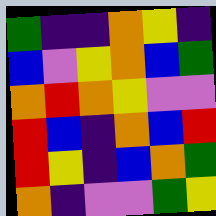[["green", "indigo", "indigo", "orange", "yellow", "indigo"], ["blue", "violet", "yellow", "orange", "blue", "green"], ["orange", "red", "orange", "yellow", "violet", "violet"], ["red", "blue", "indigo", "orange", "blue", "red"], ["red", "yellow", "indigo", "blue", "orange", "green"], ["orange", "indigo", "violet", "violet", "green", "yellow"]]